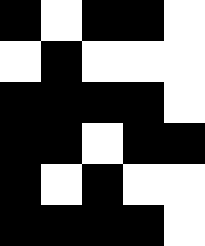[["black", "white", "black", "black", "white"], ["white", "black", "white", "white", "white"], ["black", "black", "black", "black", "white"], ["black", "black", "white", "black", "black"], ["black", "white", "black", "white", "white"], ["black", "black", "black", "black", "white"]]